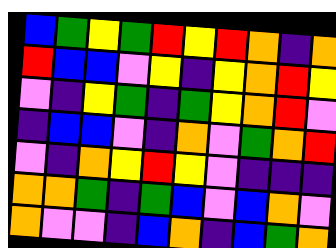[["blue", "green", "yellow", "green", "red", "yellow", "red", "orange", "indigo", "orange"], ["red", "blue", "blue", "violet", "yellow", "indigo", "yellow", "orange", "red", "yellow"], ["violet", "indigo", "yellow", "green", "indigo", "green", "yellow", "orange", "red", "violet"], ["indigo", "blue", "blue", "violet", "indigo", "orange", "violet", "green", "orange", "red"], ["violet", "indigo", "orange", "yellow", "red", "yellow", "violet", "indigo", "indigo", "indigo"], ["orange", "orange", "green", "indigo", "green", "blue", "violet", "blue", "orange", "violet"], ["orange", "violet", "violet", "indigo", "blue", "orange", "indigo", "blue", "green", "orange"]]